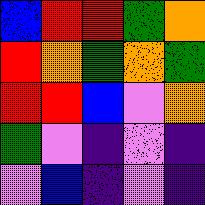[["blue", "red", "red", "green", "orange"], ["red", "orange", "green", "orange", "green"], ["red", "red", "blue", "violet", "orange"], ["green", "violet", "indigo", "violet", "indigo"], ["violet", "blue", "indigo", "violet", "indigo"]]